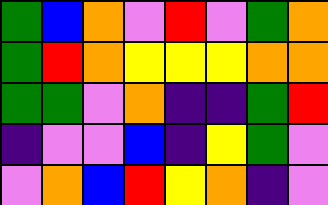[["green", "blue", "orange", "violet", "red", "violet", "green", "orange"], ["green", "red", "orange", "yellow", "yellow", "yellow", "orange", "orange"], ["green", "green", "violet", "orange", "indigo", "indigo", "green", "red"], ["indigo", "violet", "violet", "blue", "indigo", "yellow", "green", "violet"], ["violet", "orange", "blue", "red", "yellow", "orange", "indigo", "violet"]]